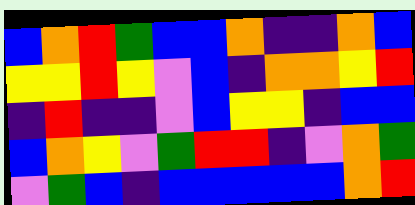[["blue", "orange", "red", "green", "blue", "blue", "orange", "indigo", "indigo", "orange", "blue"], ["yellow", "yellow", "red", "yellow", "violet", "blue", "indigo", "orange", "orange", "yellow", "red"], ["indigo", "red", "indigo", "indigo", "violet", "blue", "yellow", "yellow", "indigo", "blue", "blue"], ["blue", "orange", "yellow", "violet", "green", "red", "red", "indigo", "violet", "orange", "green"], ["violet", "green", "blue", "indigo", "blue", "blue", "blue", "blue", "blue", "orange", "red"]]